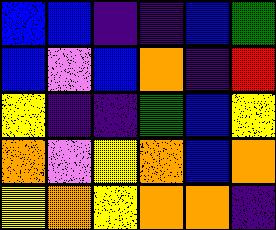[["blue", "blue", "indigo", "indigo", "blue", "green"], ["blue", "violet", "blue", "orange", "indigo", "red"], ["yellow", "indigo", "indigo", "green", "blue", "yellow"], ["orange", "violet", "yellow", "orange", "blue", "orange"], ["yellow", "orange", "yellow", "orange", "orange", "indigo"]]